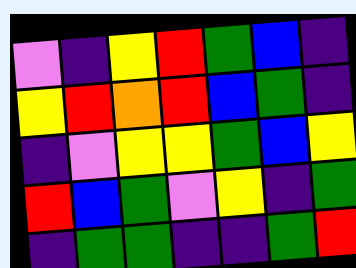[["violet", "indigo", "yellow", "red", "green", "blue", "indigo"], ["yellow", "red", "orange", "red", "blue", "green", "indigo"], ["indigo", "violet", "yellow", "yellow", "green", "blue", "yellow"], ["red", "blue", "green", "violet", "yellow", "indigo", "green"], ["indigo", "green", "green", "indigo", "indigo", "green", "red"]]